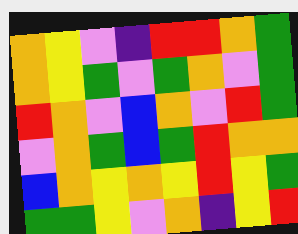[["orange", "yellow", "violet", "indigo", "red", "red", "orange", "green"], ["orange", "yellow", "green", "violet", "green", "orange", "violet", "green"], ["red", "orange", "violet", "blue", "orange", "violet", "red", "green"], ["violet", "orange", "green", "blue", "green", "red", "orange", "orange"], ["blue", "orange", "yellow", "orange", "yellow", "red", "yellow", "green"], ["green", "green", "yellow", "violet", "orange", "indigo", "yellow", "red"]]